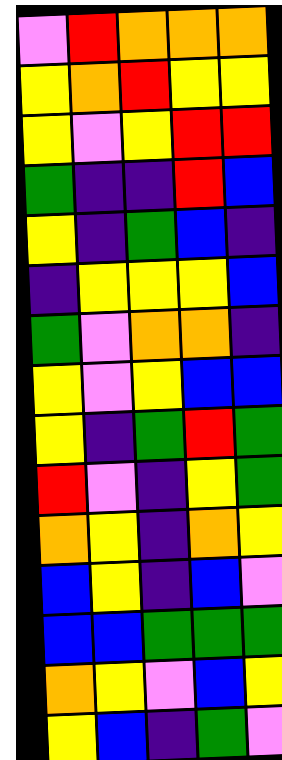[["violet", "red", "orange", "orange", "orange"], ["yellow", "orange", "red", "yellow", "yellow"], ["yellow", "violet", "yellow", "red", "red"], ["green", "indigo", "indigo", "red", "blue"], ["yellow", "indigo", "green", "blue", "indigo"], ["indigo", "yellow", "yellow", "yellow", "blue"], ["green", "violet", "orange", "orange", "indigo"], ["yellow", "violet", "yellow", "blue", "blue"], ["yellow", "indigo", "green", "red", "green"], ["red", "violet", "indigo", "yellow", "green"], ["orange", "yellow", "indigo", "orange", "yellow"], ["blue", "yellow", "indigo", "blue", "violet"], ["blue", "blue", "green", "green", "green"], ["orange", "yellow", "violet", "blue", "yellow"], ["yellow", "blue", "indigo", "green", "violet"]]